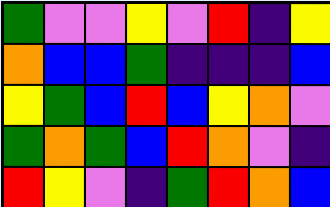[["green", "violet", "violet", "yellow", "violet", "red", "indigo", "yellow"], ["orange", "blue", "blue", "green", "indigo", "indigo", "indigo", "blue"], ["yellow", "green", "blue", "red", "blue", "yellow", "orange", "violet"], ["green", "orange", "green", "blue", "red", "orange", "violet", "indigo"], ["red", "yellow", "violet", "indigo", "green", "red", "orange", "blue"]]